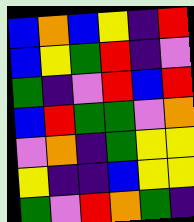[["blue", "orange", "blue", "yellow", "indigo", "red"], ["blue", "yellow", "green", "red", "indigo", "violet"], ["green", "indigo", "violet", "red", "blue", "red"], ["blue", "red", "green", "green", "violet", "orange"], ["violet", "orange", "indigo", "green", "yellow", "yellow"], ["yellow", "indigo", "indigo", "blue", "yellow", "yellow"], ["green", "violet", "red", "orange", "green", "indigo"]]